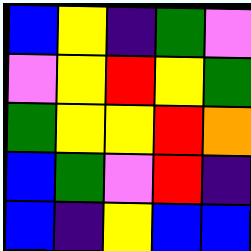[["blue", "yellow", "indigo", "green", "violet"], ["violet", "yellow", "red", "yellow", "green"], ["green", "yellow", "yellow", "red", "orange"], ["blue", "green", "violet", "red", "indigo"], ["blue", "indigo", "yellow", "blue", "blue"]]